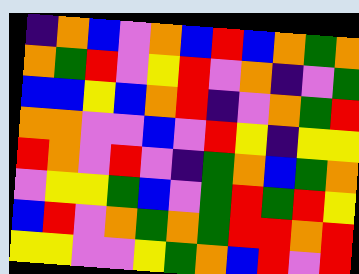[["indigo", "orange", "blue", "violet", "orange", "blue", "red", "blue", "orange", "green", "orange"], ["orange", "green", "red", "violet", "yellow", "red", "violet", "orange", "indigo", "violet", "green"], ["blue", "blue", "yellow", "blue", "orange", "red", "indigo", "violet", "orange", "green", "red"], ["orange", "orange", "violet", "violet", "blue", "violet", "red", "yellow", "indigo", "yellow", "yellow"], ["red", "orange", "violet", "red", "violet", "indigo", "green", "orange", "blue", "green", "orange"], ["violet", "yellow", "yellow", "green", "blue", "violet", "green", "red", "green", "red", "yellow"], ["blue", "red", "violet", "orange", "green", "orange", "green", "red", "red", "orange", "red"], ["yellow", "yellow", "violet", "violet", "yellow", "green", "orange", "blue", "red", "violet", "red"]]